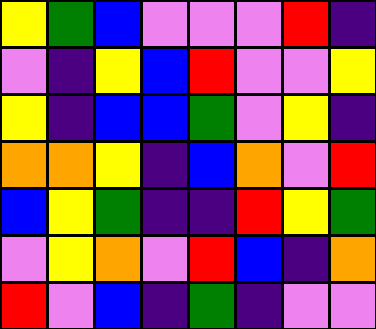[["yellow", "green", "blue", "violet", "violet", "violet", "red", "indigo"], ["violet", "indigo", "yellow", "blue", "red", "violet", "violet", "yellow"], ["yellow", "indigo", "blue", "blue", "green", "violet", "yellow", "indigo"], ["orange", "orange", "yellow", "indigo", "blue", "orange", "violet", "red"], ["blue", "yellow", "green", "indigo", "indigo", "red", "yellow", "green"], ["violet", "yellow", "orange", "violet", "red", "blue", "indigo", "orange"], ["red", "violet", "blue", "indigo", "green", "indigo", "violet", "violet"]]